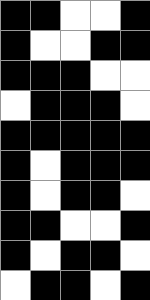[["black", "black", "white", "white", "black"], ["black", "white", "white", "black", "black"], ["black", "black", "black", "white", "white"], ["white", "black", "black", "black", "white"], ["black", "black", "black", "black", "black"], ["black", "white", "black", "black", "black"], ["black", "white", "black", "black", "white"], ["black", "black", "white", "white", "black"], ["black", "white", "black", "black", "white"], ["white", "black", "black", "white", "black"]]